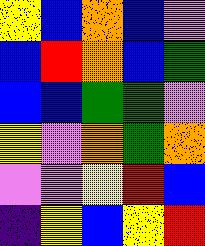[["yellow", "blue", "orange", "blue", "violet"], ["blue", "red", "orange", "blue", "green"], ["blue", "blue", "green", "green", "violet"], ["yellow", "violet", "orange", "green", "orange"], ["violet", "violet", "yellow", "red", "blue"], ["indigo", "yellow", "blue", "yellow", "red"]]